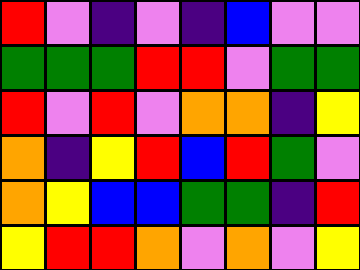[["red", "violet", "indigo", "violet", "indigo", "blue", "violet", "violet"], ["green", "green", "green", "red", "red", "violet", "green", "green"], ["red", "violet", "red", "violet", "orange", "orange", "indigo", "yellow"], ["orange", "indigo", "yellow", "red", "blue", "red", "green", "violet"], ["orange", "yellow", "blue", "blue", "green", "green", "indigo", "red"], ["yellow", "red", "red", "orange", "violet", "orange", "violet", "yellow"]]